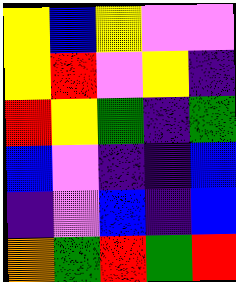[["yellow", "blue", "yellow", "violet", "violet"], ["yellow", "red", "violet", "yellow", "indigo"], ["red", "yellow", "green", "indigo", "green"], ["blue", "violet", "indigo", "indigo", "blue"], ["indigo", "violet", "blue", "indigo", "blue"], ["orange", "green", "red", "green", "red"]]